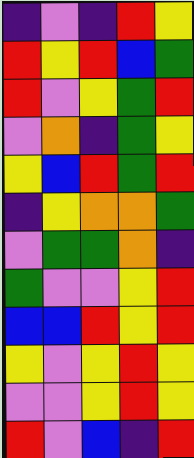[["indigo", "violet", "indigo", "red", "yellow"], ["red", "yellow", "red", "blue", "green"], ["red", "violet", "yellow", "green", "red"], ["violet", "orange", "indigo", "green", "yellow"], ["yellow", "blue", "red", "green", "red"], ["indigo", "yellow", "orange", "orange", "green"], ["violet", "green", "green", "orange", "indigo"], ["green", "violet", "violet", "yellow", "red"], ["blue", "blue", "red", "yellow", "red"], ["yellow", "violet", "yellow", "red", "yellow"], ["violet", "violet", "yellow", "red", "yellow"], ["red", "violet", "blue", "indigo", "red"]]